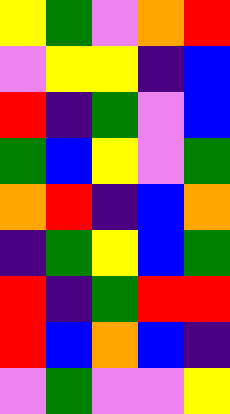[["yellow", "green", "violet", "orange", "red"], ["violet", "yellow", "yellow", "indigo", "blue"], ["red", "indigo", "green", "violet", "blue"], ["green", "blue", "yellow", "violet", "green"], ["orange", "red", "indigo", "blue", "orange"], ["indigo", "green", "yellow", "blue", "green"], ["red", "indigo", "green", "red", "red"], ["red", "blue", "orange", "blue", "indigo"], ["violet", "green", "violet", "violet", "yellow"]]